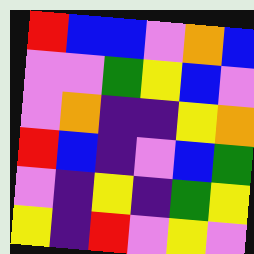[["red", "blue", "blue", "violet", "orange", "blue"], ["violet", "violet", "green", "yellow", "blue", "violet"], ["violet", "orange", "indigo", "indigo", "yellow", "orange"], ["red", "blue", "indigo", "violet", "blue", "green"], ["violet", "indigo", "yellow", "indigo", "green", "yellow"], ["yellow", "indigo", "red", "violet", "yellow", "violet"]]